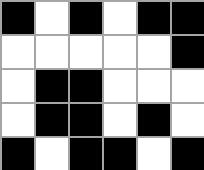[["black", "white", "black", "white", "black", "black"], ["white", "white", "white", "white", "white", "black"], ["white", "black", "black", "white", "white", "white"], ["white", "black", "black", "white", "black", "white"], ["black", "white", "black", "black", "white", "black"]]